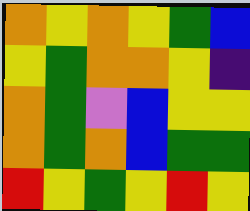[["orange", "yellow", "orange", "yellow", "green", "blue"], ["yellow", "green", "orange", "orange", "yellow", "indigo"], ["orange", "green", "violet", "blue", "yellow", "yellow"], ["orange", "green", "orange", "blue", "green", "green"], ["red", "yellow", "green", "yellow", "red", "yellow"]]